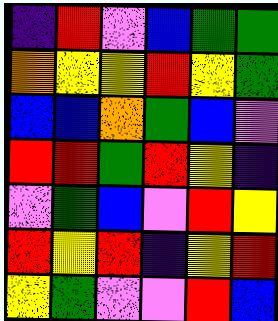[["indigo", "red", "violet", "blue", "green", "green"], ["orange", "yellow", "yellow", "red", "yellow", "green"], ["blue", "blue", "orange", "green", "blue", "violet"], ["red", "red", "green", "red", "yellow", "indigo"], ["violet", "green", "blue", "violet", "red", "yellow"], ["red", "yellow", "red", "indigo", "yellow", "red"], ["yellow", "green", "violet", "violet", "red", "blue"]]